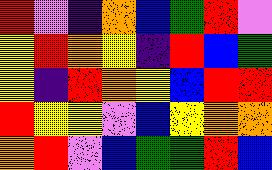[["red", "violet", "indigo", "orange", "blue", "green", "red", "violet"], ["yellow", "red", "orange", "yellow", "indigo", "red", "blue", "green"], ["yellow", "indigo", "red", "orange", "yellow", "blue", "red", "red"], ["red", "yellow", "yellow", "violet", "blue", "yellow", "orange", "orange"], ["orange", "red", "violet", "blue", "green", "green", "red", "blue"]]